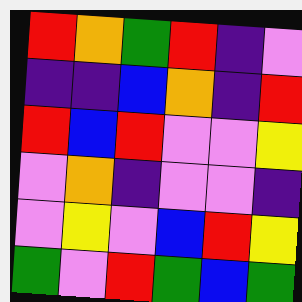[["red", "orange", "green", "red", "indigo", "violet"], ["indigo", "indigo", "blue", "orange", "indigo", "red"], ["red", "blue", "red", "violet", "violet", "yellow"], ["violet", "orange", "indigo", "violet", "violet", "indigo"], ["violet", "yellow", "violet", "blue", "red", "yellow"], ["green", "violet", "red", "green", "blue", "green"]]